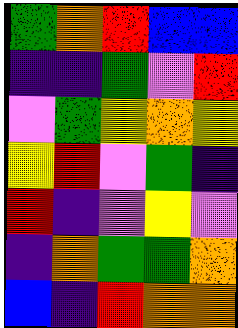[["green", "orange", "red", "blue", "blue"], ["indigo", "indigo", "green", "violet", "red"], ["violet", "green", "yellow", "orange", "yellow"], ["yellow", "red", "violet", "green", "indigo"], ["red", "indigo", "violet", "yellow", "violet"], ["indigo", "orange", "green", "green", "orange"], ["blue", "indigo", "red", "orange", "orange"]]